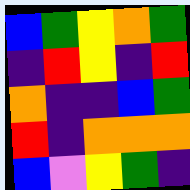[["blue", "green", "yellow", "orange", "green"], ["indigo", "red", "yellow", "indigo", "red"], ["orange", "indigo", "indigo", "blue", "green"], ["red", "indigo", "orange", "orange", "orange"], ["blue", "violet", "yellow", "green", "indigo"]]